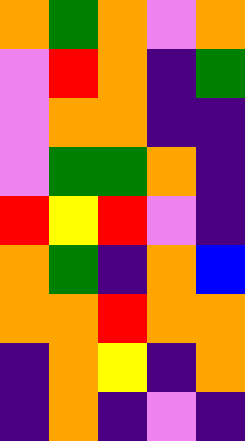[["orange", "green", "orange", "violet", "orange"], ["violet", "red", "orange", "indigo", "green"], ["violet", "orange", "orange", "indigo", "indigo"], ["violet", "green", "green", "orange", "indigo"], ["red", "yellow", "red", "violet", "indigo"], ["orange", "green", "indigo", "orange", "blue"], ["orange", "orange", "red", "orange", "orange"], ["indigo", "orange", "yellow", "indigo", "orange"], ["indigo", "orange", "indigo", "violet", "indigo"]]